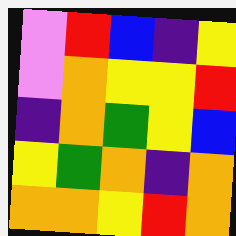[["violet", "red", "blue", "indigo", "yellow"], ["violet", "orange", "yellow", "yellow", "red"], ["indigo", "orange", "green", "yellow", "blue"], ["yellow", "green", "orange", "indigo", "orange"], ["orange", "orange", "yellow", "red", "orange"]]